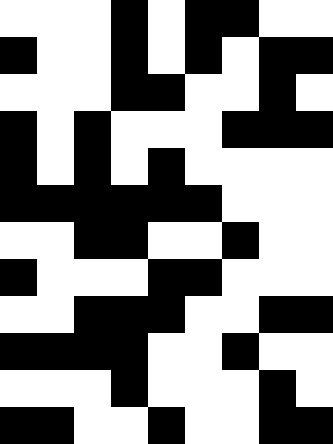[["white", "white", "white", "black", "white", "black", "black", "white", "white"], ["black", "white", "white", "black", "white", "black", "white", "black", "black"], ["white", "white", "white", "black", "black", "white", "white", "black", "white"], ["black", "white", "black", "white", "white", "white", "black", "black", "black"], ["black", "white", "black", "white", "black", "white", "white", "white", "white"], ["black", "black", "black", "black", "black", "black", "white", "white", "white"], ["white", "white", "black", "black", "white", "white", "black", "white", "white"], ["black", "white", "white", "white", "black", "black", "white", "white", "white"], ["white", "white", "black", "black", "black", "white", "white", "black", "black"], ["black", "black", "black", "black", "white", "white", "black", "white", "white"], ["white", "white", "white", "black", "white", "white", "white", "black", "white"], ["black", "black", "white", "white", "black", "white", "white", "black", "black"]]